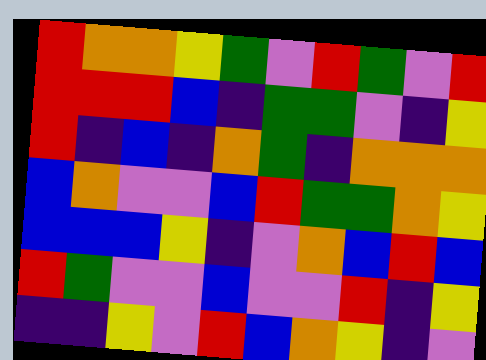[["red", "orange", "orange", "yellow", "green", "violet", "red", "green", "violet", "red"], ["red", "red", "red", "blue", "indigo", "green", "green", "violet", "indigo", "yellow"], ["red", "indigo", "blue", "indigo", "orange", "green", "indigo", "orange", "orange", "orange"], ["blue", "orange", "violet", "violet", "blue", "red", "green", "green", "orange", "yellow"], ["blue", "blue", "blue", "yellow", "indigo", "violet", "orange", "blue", "red", "blue"], ["red", "green", "violet", "violet", "blue", "violet", "violet", "red", "indigo", "yellow"], ["indigo", "indigo", "yellow", "violet", "red", "blue", "orange", "yellow", "indigo", "violet"]]